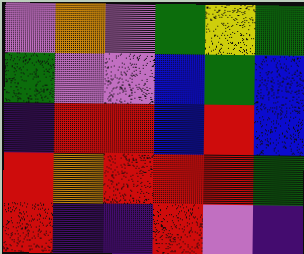[["violet", "orange", "violet", "green", "yellow", "green"], ["green", "violet", "violet", "blue", "green", "blue"], ["indigo", "red", "red", "blue", "red", "blue"], ["red", "orange", "red", "red", "red", "green"], ["red", "indigo", "indigo", "red", "violet", "indigo"]]